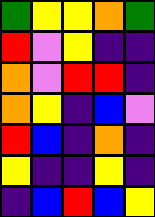[["green", "yellow", "yellow", "orange", "green"], ["red", "violet", "yellow", "indigo", "indigo"], ["orange", "violet", "red", "red", "indigo"], ["orange", "yellow", "indigo", "blue", "violet"], ["red", "blue", "indigo", "orange", "indigo"], ["yellow", "indigo", "indigo", "yellow", "indigo"], ["indigo", "blue", "red", "blue", "yellow"]]